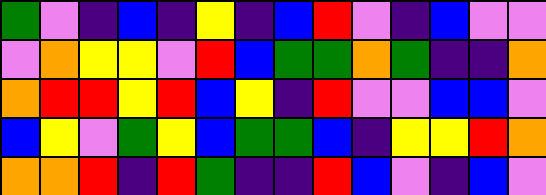[["green", "violet", "indigo", "blue", "indigo", "yellow", "indigo", "blue", "red", "violet", "indigo", "blue", "violet", "violet"], ["violet", "orange", "yellow", "yellow", "violet", "red", "blue", "green", "green", "orange", "green", "indigo", "indigo", "orange"], ["orange", "red", "red", "yellow", "red", "blue", "yellow", "indigo", "red", "violet", "violet", "blue", "blue", "violet"], ["blue", "yellow", "violet", "green", "yellow", "blue", "green", "green", "blue", "indigo", "yellow", "yellow", "red", "orange"], ["orange", "orange", "red", "indigo", "red", "green", "indigo", "indigo", "red", "blue", "violet", "indigo", "blue", "violet"]]